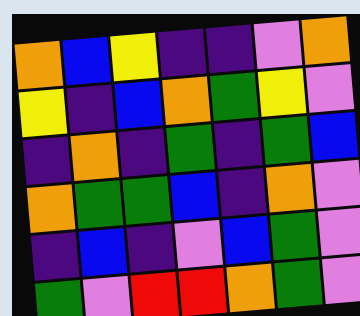[["orange", "blue", "yellow", "indigo", "indigo", "violet", "orange"], ["yellow", "indigo", "blue", "orange", "green", "yellow", "violet"], ["indigo", "orange", "indigo", "green", "indigo", "green", "blue"], ["orange", "green", "green", "blue", "indigo", "orange", "violet"], ["indigo", "blue", "indigo", "violet", "blue", "green", "violet"], ["green", "violet", "red", "red", "orange", "green", "violet"]]